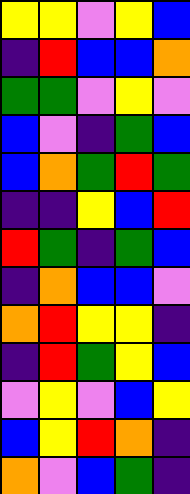[["yellow", "yellow", "violet", "yellow", "blue"], ["indigo", "red", "blue", "blue", "orange"], ["green", "green", "violet", "yellow", "violet"], ["blue", "violet", "indigo", "green", "blue"], ["blue", "orange", "green", "red", "green"], ["indigo", "indigo", "yellow", "blue", "red"], ["red", "green", "indigo", "green", "blue"], ["indigo", "orange", "blue", "blue", "violet"], ["orange", "red", "yellow", "yellow", "indigo"], ["indigo", "red", "green", "yellow", "blue"], ["violet", "yellow", "violet", "blue", "yellow"], ["blue", "yellow", "red", "orange", "indigo"], ["orange", "violet", "blue", "green", "indigo"]]